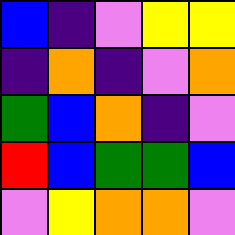[["blue", "indigo", "violet", "yellow", "yellow"], ["indigo", "orange", "indigo", "violet", "orange"], ["green", "blue", "orange", "indigo", "violet"], ["red", "blue", "green", "green", "blue"], ["violet", "yellow", "orange", "orange", "violet"]]